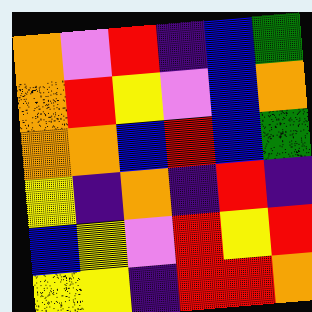[["orange", "violet", "red", "indigo", "blue", "green"], ["orange", "red", "yellow", "violet", "blue", "orange"], ["orange", "orange", "blue", "red", "blue", "green"], ["yellow", "indigo", "orange", "indigo", "red", "indigo"], ["blue", "yellow", "violet", "red", "yellow", "red"], ["yellow", "yellow", "indigo", "red", "red", "orange"]]